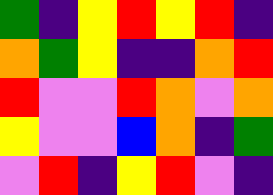[["green", "indigo", "yellow", "red", "yellow", "red", "indigo"], ["orange", "green", "yellow", "indigo", "indigo", "orange", "red"], ["red", "violet", "violet", "red", "orange", "violet", "orange"], ["yellow", "violet", "violet", "blue", "orange", "indigo", "green"], ["violet", "red", "indigo", "yellow", "red", "violet", "indigo"]]